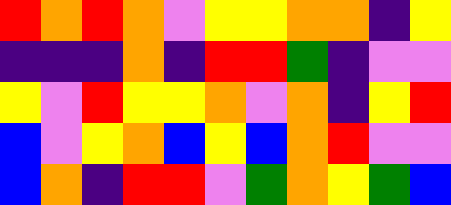[["red", "orange", "red", "orange", "violet", "yellow", "yellow", "orange", "orange", "indigo", "yellow"], ["indigo", "indigo", "indigo", "orange", "indigo", "red", "red", "green", "indigo", "violet", "violet"], ["yellow", "violet", "red", "yellow", "yellow", "orange", "violet", "orange", "indigo", "yellow", "red"], ["blue", "violet", "yellow", "orange", "blue", "yellow", "blue", "orange", "red", "violet", "violet"], ["blue", "orange", "indigo", "red", "red", "violet", "green", "orange", "yellow", "green", "blue"]]